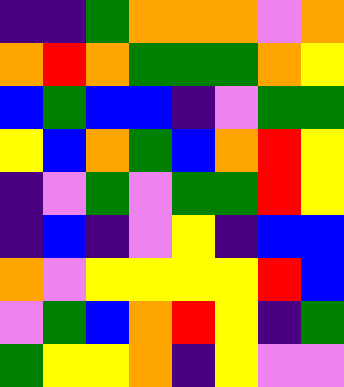[["indigo", "indigo", "green", "orange", "orange", "orange", "violet", "orange"], ["orange", "red", "orange", "green", "green", "green", "orange", "yellow"], ["blue", "green", "blue", "blue", "indigo", "violet", "green", "green"], ["yellow", "blue", "orange", "green", "blue", "orange", "red", "yellow"], ["indigo", "violet", "green", "violet", "green", "green", "red", "yellow"], ["indigo", "blue", "indigo", "violet", "yellow", "indigo", "blue", "blue"], ["orange", "violet", "yellow", "yellow", "yellow", "yellow", "red", "blue"], ["violet", "green", "blue", "orange", "red", "yellow", "indigo", "green"], ["green", "yellow", "yellow", "orange", "indigo", "yellow", "violet", "violet"]]